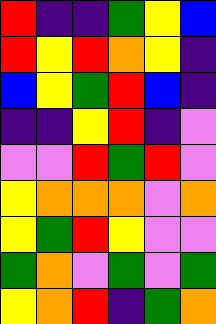[["red", "indigo", "indigo", "green", "yellow", "blue"], ["red", "yellow", "red", "orange", "yellow", "indigo"], ["blue", "yellow", "green", "red", "blue", "indigo"], ["indigo", "indigo", "yellow", "red", "indigo", "violet"], ["violet", "violet", "red", "green", "red", "violet"], ["yellow", "orange", "orange", "orange", "violet", "orange"], ["yellow", "green", "red", "yellow", "violet", "violet"], ["green", "orange", "violet", "green", "violet", "green"], ["yellow", "orange", "red", "indigo", "green", "orange"]]